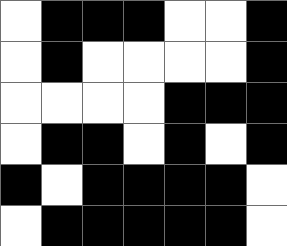[["white", "black", "black", "black", "white", "white", "black"], ["white", "black", "white", "white", "white", "white", "black"], ["white", "white", "white", "white", "black", "black", "black"], ["white", "black", "black", "white", "black", "white", "black"], ["black", "white", "black", "black", "black", "black", "white"], ["white", "black", "black", "black", "black", "black", "white"]]